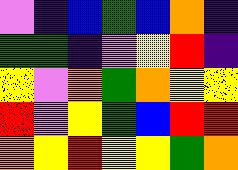[["violet", "indigo", "blue", "green", "blue", "orange", "indigo"], ["green", "green", "indigo", "violet", "yellow", "red", "indigo"], ["yellow", "violet", "orange", "green", "orange", "yellow", "yellow"], ["red", "violet", "yellow", "green", "blue", "red", "red"], ["orange", "yellow", "red", "yellow", "yellow", "green", "orange"]]